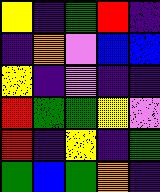[["yellow", "indigo", "green", "red", "indigo"], ["indigo", "orange", "violet", "blue", "blue"], ["yellow", "indigo", "violet", "indigo", "indigo"], ["red", "green", "green", "yellow", "violet"], ["red", "indigo", "yellow", "indigo", "green"], ["green", "blue", "green", "orange", "indigo"]]